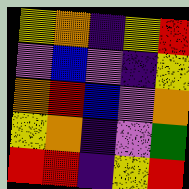[["yellow", "orange", "indigo", "yellow", "red"], ["violet", "blue", "violet", "indigo", "yellow"], ["orange", "red", "blue", "violet", "orange"], ["yellow", "orange", "indigo", "violet", "green"], ["red", "red", "indigo", "yellow", "red"]]